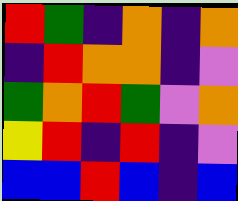[["red", "green", "indigo", "orange", "indigo", "orange"], ["indigo", "red", "orange", "orange", "indigo", "violet"], ["green", "orange", "red", "green", "violet", "orange"], ["yellow", "red", "indigo", "red", "indigo", "violet"], ["blue", "blue", "red", "blue", "indigo", "blue"]]